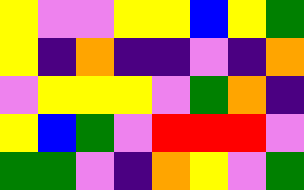[["yellow", "violet", "violet", "yellow", "yellow", "blue", "yellow", "green"], ["yellow", "indigo", "orange", "indigo", "indigo", "violet", "indigo", "orange"], ["violet", "yellow", "yellow", "yellow", "violet", "green", "orange", "indigo"], ["yellow", "blue", "green", "violet", "red", "red", "red", "violet"], ["green", "green", "violet", "indigo", "orange", "yellow", "violet", "green"]]